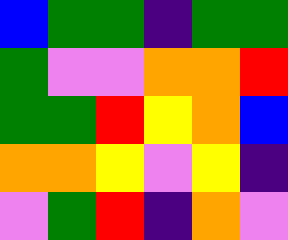[["blue", "green", "green", "indigo", "green", "green"], ["green", "violet", "violet", "orange", "orange", "red"], ["green", "green", "red", "yellow", "orange", "blue"], ["orange", "orange", "yellow", "violet", "yellow", "indigo"], ["violet", "green", "red", "indigo", "orange", "violet"]]